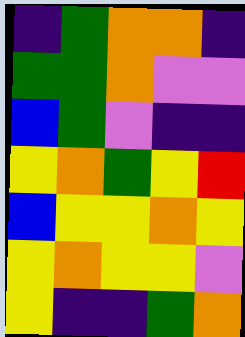[["indigo", "green", "orange", "orange", "indigo"], ["green", "green", "orange", "violet", "violet"], ["blue", "green", "violet", "indigo", "indigo"], ["yellow", "orange", "green", "yellow", "red"], ["blue", "yellow", "yellow", "orange", "yellow"], ["yellow", "orange", "yellow", "yellow", "violet"], ["yellow", "indigo", "indigo", "green", "orange"]]